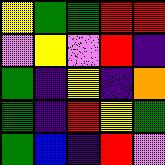[["yellow", "green", "green", "red", "red"], ["violet", "yellow", "violet", "red", "indigo"], ["green", "indigo", "yellow", "indigo", "orange"], ["green", "indigo", "red", "yellow", "green"], ["green", "blue", "indigo", "red", "violet"]]